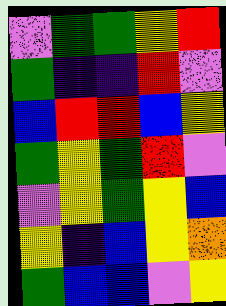[["violet", "green", "green", "yellow", "red"], ["green", "indigo", "indigo", "red", "violet"], ["blue", "red", "red", "blue", "yellow"], ["green", "yellow", "green", "red", "violet"], ["violet", "yellow", "green", "yellow", "blue"], ["yellow", "indigo", "blue", "yellow", "orange"], ["green", "blue", "blue", "violet", "yellow"]]